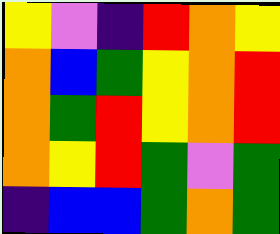[["yellow", "violet", "indigo", "red", "orange", "yellow"], ["orange", "blue", "green", "yellow", "orange", "red"], ["orange", "green", "red", "yellow", "orange", "red"], ["orange", "yellow", "red", "green", "violet", "green"], ["indigo", "blue", "blue", "green", "orange", "green"]]